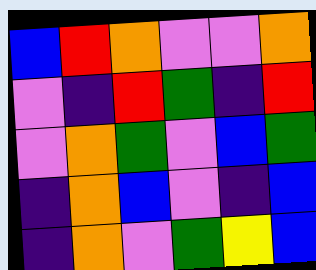[["blue", "red", "orange", "violet", "violet", "orange"], ["violet", "indigo", "red", "green", "indigo", "red"], ["violet", "orange", "green", "violet", "blue", "green"], ["indigo", "orange", "blue", "violet", "indigo", "blue"], ["indigo", "orange", "violet", "green", "yellow", "blue"]]